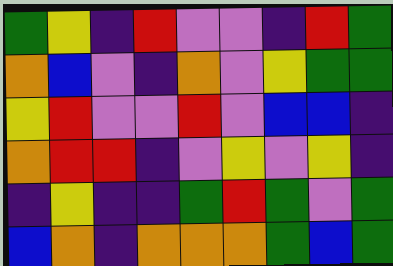[["green", "yellow", "indigo", "red", "violet", "violet", "indigo", "red", "green"], ["orange", "blue", "violet", "indigo", "orange", "violet", "yellow", "green", "green"], ["yellow", "red", "violet", "violet", "red", "violet", "blue", "blue", "indigo"], ["orange", "red", "red", "indigo", "violet", "yellow", "violet", "yellow", "indigo"], ["indigo", "yellow", "indigo", "indigo", "green", "red", "green", "violet", "green"], ["blue", "orange", "indigo", "orange", "orange", "orange", "green", "blue", "green"]]